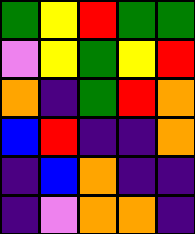[["green", "yellow", "red", "green", "green"], ["violet", "yellow", "green", "yellow", "red"], ["orange", "indigo", "green", "red", "orange"], ["blue", "red", "indigo", "indigo", "orange"], ["indigo", "blue", "orange", "indigo", "indigo"], ["indigo", "violet", "orange", "orange", "indigo"]]